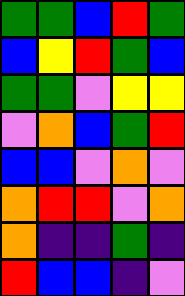[["green", "green", "blue", "red", "green"], ["blue", "yellow", "red", "green", "blue"], ["green", "green", "violet", "yellow", "yellow"], ["violet", "orange", "blue", "green", "red"], ["blue", "blue", "violet", "orange", "violet"], ["orange", "red", "red", "violet", "orange"], ["orange", "indigo", "indigo", "green", "indigo"], ["red", "blue", "blue", "indigo", "violet"]]